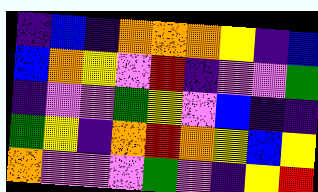[["indigo", "blue", "indigo", "orange", "orange", "orange", "yellow", "indigo", "blue"], ["blue", "orange", "yellow", "violet", "red", "indigo", "violet", "violet", "green"], ["indigo", "violet", "violet", "green", "yellow", "violet", "blue", "indigo", "indigo"], ["green", "yellow", "indigo", "orange", "red", "orange", "yellow", "blue", "yellow"], ["orange", "violet", "violet", "violet", "green", "violet", "indigo", "yellow", "red"]]